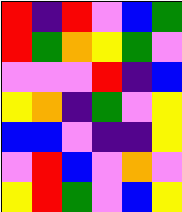[["red", "indigo", "red", "violet", "blue", "green"], ["red", "green", "orange", "yellow", "green", "violet"], ["violet", "violet", "violet", "red", "indigo", "blue"], ["yellow", "orange", "indigo", "green", "violet", "yellow"], ["blue", "blue", "violet", "indigo", "indigo", "yellow"], ["violet", "red", "blue", "violet", "orange", "violet"], ["yellow", "red", "green", "violet", "blue", "yellow"]]